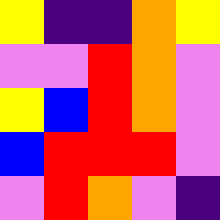[["yellow", "indigo", "indigo", "orange", "yellow"], ["violet", "violet", "red", "orange", "violet"], ["yellow", "blue", "red", "orange", "violet"], ["blue", "red", "red", "red", "violet"], ["violet", "red", "orange", "violet", "indigo"]]